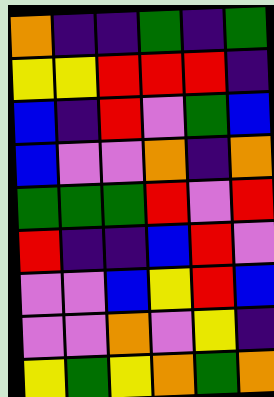[["orange", "indigo", "indigo", "green", "indigo", "green"], ["yellow", "yellow", "red", "red", "red", "indigo"], ["blue", "indigo", "red", "violet", "green", "blue"], ["blue", "violet", "violet", "orange", "indigo", "orange"], ["green", "green", "green", "red", "violet", "red"], ["red", "indigo", "indigo", "blue", "red", "violet"], ["violet", "violet", "blue", "yellow", "red", "blue"], ["violet", "violet", "orange", "violet", "yellow", "indigo"], ["yellow", "green", "yellow", "orange", "green", "orange"]]